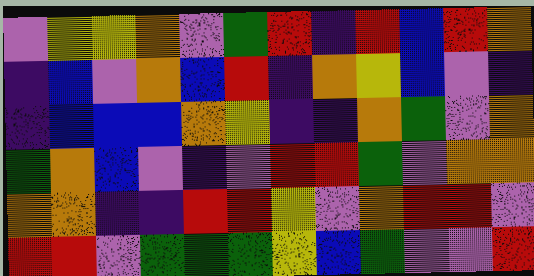[["violet", "yellow", "yellow", "orange", "violet", "green", "red", "indigo", "red", "blue", "red", "orange"], ["indigo", "blue", "violet", "orange", "blue", "red", "indigo", "orange", "yellow", "blue", "violet", "indigo"], ["indigo", "blue", "blue", "blue", "orange", "yellow", "indigo", "indigo", "orange", "green", "violet", "orange"], ["green", "orange", "blue", "violet", "indigo", "violet", "red", "red", "green", "violet", "orange", "orange"], ["orange", "orange", "indigo", "indigo", "red", "red", "yellow", "violet", "orange", "red", "red", "violet"], ["red", "red", "violet", "green", "green", "green", "yellow", "blue", "green", "violet", "violet", "red"]]